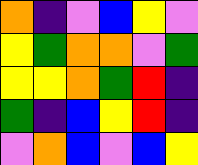[["orange", "indigo", "violet", "blue", "yellow", "violet"], ["yellow", "green", "orange", "orange", "violet", "green"], ["yellow", "yellow", "orange", "green", "red", "indigo"], ["green", "indigo", "blue", "yellow", "red", "indigo"], ["violet", "orange", "blue", "violet", "blue", "yellow"]]